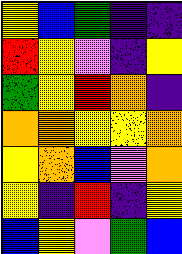[["yellow", "blue", "green", "indigo", "indigo"], ["red", "yellow", "violet", "indigo", "yellow"], ["green", "yellow", "red", "orange", "indigo"], ["orange", "orange", "yellow", "yellow", "orange"], ["yellow", "orange", "blue", "violet", "orange"], ["yellow", "indigo", "red", "indigo", "yellow"], ["blue", "yellow", "violet", "green", "blue"]]